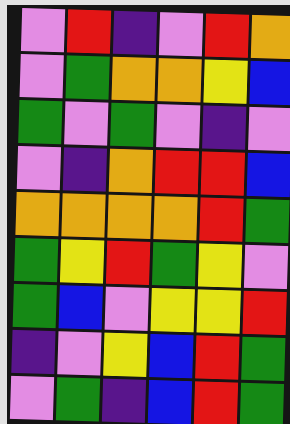[["violet", "red", "indigo", "violet", "red", "orange"], ["violet", "green", "orange", "orange", "yellow", "blue"], ["green", "violet", "green", "violet", "indigo", "violet"], ["violet", "indigo", "orange", "red", "red", "blue"], ["orange", "orange", "orange", "orange", "red", "green"], ["green", "yellow", "red", "green", "yellow", "violet"], ["green", "blue", "violet", "yellow", "yellow", "red"], ["indigo", "violet", "yellow", "blue", "red", "green"], ["violet", "green", "indigo", "blue", "red", "green"]]